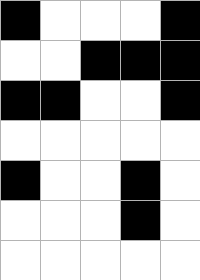[["black", "white", "white", "white", "black"], ["white", "white", "black", "black", "black"], ["black", "black", "white", "white", "black"], ["white", "white", "white", "white", "white"], ["black", "white", "white", "black", "white"], ["white", "white", "white", "black", "white"], ["white", "white", "white", "white", "white"]]